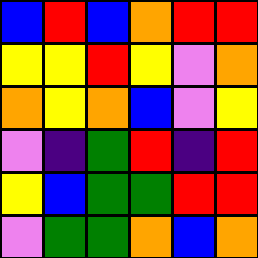[["blue", "red", "blue", "orange", "red", "red"], ["yellow", "yellow", "red", "yellow", "violet", "orange"], ["orange", "yellow", "orange", "blue", "violet", "yellow"], ["violet", "indigo", "green", "red", "indigo", "red"], ["yellow", "blue", "green", "green", "red", "red"], ["violet", "green", "green", "orange", "blue", "orange"]]